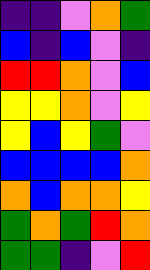[["indigo", "indigo", "violet", "orange", "green"], ["blue", "indigo", "blue", "violet", "indigo"], ["red", "red", "orange", "violet", "blue"], ["yellow", "yellow", "orange", "violet", "yellow"], ["yellow", "blue", "yellow", "green", "violet"], ["blue", "blue", "blue", "blue", "orange"], ["orange", "blue", "orange", "orange", "yellow"], ["green", "orange", "green", "red", "orange"], ["green", "green", "indigo", "violet", "red"]]